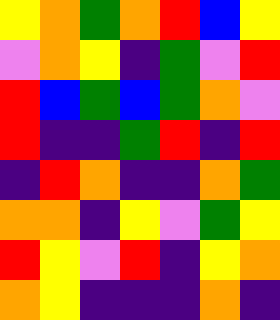[["yellow", "orange", "green", "orange", "red", "blue", "yellow"], ["violet", "orange", "yellow", "indigo", "green", "violet", "red"], ["red", "blue", "green", "blue", "green", "orange", "violet"], ["red", "indigo", "indigo", "green", "red", "indigo", "red"], ["indigo", "red", "orange", "indigo", "indigo", "orange", "green"], ["orange", "orange", "indigo", "yellow", "violet", "green", "yellow"], ["red", "yellow", "violet", "red", "indigo", "yellow", "orange"], ["orange", "yellow", "indigo", "indigo", "indigo", "orange", "indigo"]]